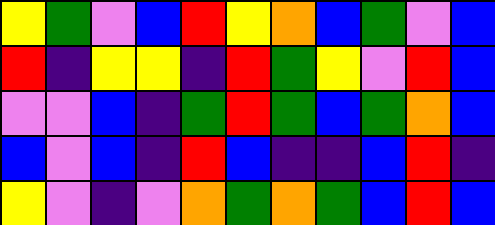[["yellow", "green", "violet", "blue", "red", "yellow", "orange", "blue", "green", "violet", "blue"], ["red", "indigo", "yellow", "yellow", "indigo", "red", "green", "yellow", "violet", "red", "blue"], ["violet", "violet", "blue", "indigo", "green", "red", "green", "blue", "green", "orange", "blue"], ["blue", "violet", "blue", "indigo", "red", "blue", "indigo", "indigo", "blue", "red", "indigo"], ["yellow", "violet", "indigo", "violet", "orange", "green", "orange", "green", "blue", "red", "blue"]]